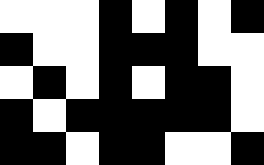[["white", "white", "white", "black", "white", "black", "white", "black"], ["black", "white", "white", "black", "black", "black", "white", "white"], ["white", "black", "white", "black", "white", "black", "black", "white"], ["black", "white", "black", "black", "black", "black", "black", "white"], ["black", "black", "white", "black", "black", "white", "white", "black"]]